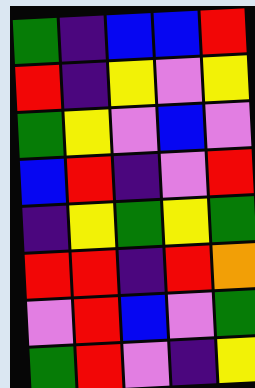[["green", "indigo", "blue", "blue", "red"], ["red", "indigo", "yellow", "violet", "yellow"], ["green", "yellow", "violet", "blue", "violet"], ["blue", "red", "indigo", "violet", "red"], ["indigo", "yellow", "green", "yellow", "green"], ["red", "red", "indigo", "red", "orange"], ["violet", "red", "blue", "violet", "green"], ["green", "red", "violet", "indigo", "yellow"]]